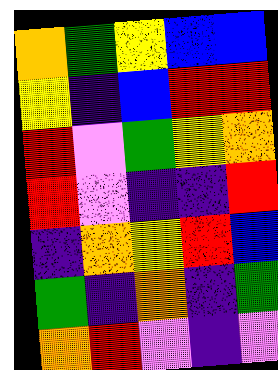[["orange", "green", "yellow", "blue", "blue"], ["yellow", "indigo", "blue", "red", "red"], ["red", "violet", "green", "yellow", "orange"], ["red", "violet", "indigo", "indigo", "red"], ["indigo", "orange", "yellow", "red", "blue"], ["green", "indigo", "orange", "indigo", "green"], ["orange", "red", "violet", "indigo", "violet"]]